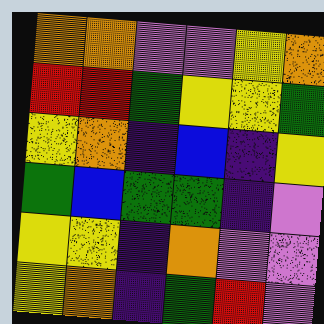[["orange", "orange", "violet", "violet", "yellow", "orange"], ["red", "red", "green", "yellow", "yellow", "green"], ["yellow", "orange", "indigo", "blue", "indigo", "yellow"], ["green", "blue", "green", "green", "indigo", "violet"], ["yellow", "yellow", "indigo", "orange", "violet", "violet"], ["yellow", "orange", "indigo", "green", "red", "violet"]]